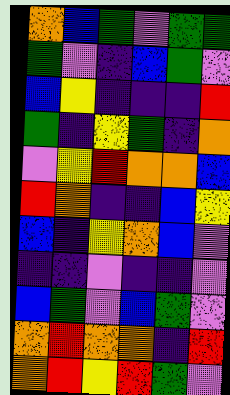[["orange", "blue", "green", "violet", "green", "green"], ["green", "violet", "indigo", "blue", "green", "violet"], ["blue", "yellow", "indigo", "indigo", "indigo", "red"], ["green", "indigo", "yellow", "green", "indigo", "orange"], ["violet", "yellow", "red", "orange", "orange", "blue"], ["red", "orange", "indigo", "indigo", "blue", "yellow"], ["blue", "indigo", "yellow", "orange", "blue", "violet"], ["indigo", "indigo", "violet", "indigo", "indigo", "violet"], ["blue", "green", "violet", "blue", "green", "violet"], ["orange", "red", "orange", "orange", "indigo", "red"], ["orange", "red", "yellow", "red", "green", "violet"]]